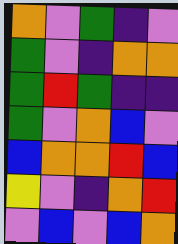[["orange", "violet", "green", "indigo", "violet"], ["green", "violet", "indigo", "orange", "orange"], ["green", "red", "green", "indigo", "indigo"], ["green", "violet", "orange", "blue", "violet"], ["blue", "orange", "orange", "red", "blue"], ["yellow", "violet", "indigo", "orange", "red"], ["violet", "blue", "violet", "blue", "orange"]]